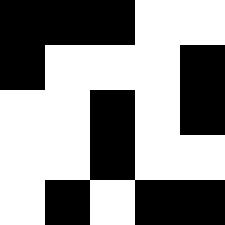[["black", "black", "black", "white", "white"], ["black", "white", "white", "white", "black"], ["white", "white", "black", "white", "black"], ["white", "white", "black", "white", "white"], ["white", "black", "white", "black", "black"]]